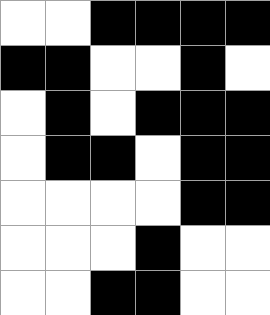[["white", "white", "black", "black", "black", "black"], ["black", "black", "white", "white", "black", "white"], ["white", "black", "white", "black", "black", "black"], ["white", "black", "black", "white", "black", "black"], ["white", "white", "white", "white", "black", "black"], ["white", "white", "white", "black", "white", "white"], ["white", "white", "black", "black", "white", "white"]]